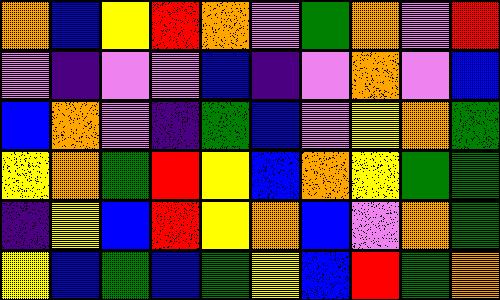[["orange", "blue", "yellow", "red", "orange", "violet", "green", "orange", "violet", "red"], ["violet", "indigo", "violet", "violet", "blue", "indigo", "violet", "orange", "violet", "blue"], ["blue", "orange", "violet", "indigo", "green", "blue", "violet", "yellow", "orange", "green"], ["yellow", "orange", "green", "red", "yellow", "blue", "orange", "yellow", "green", "green"], ["indigo", "yellow", "blue", "red", "yellow", "orange", "blue", "violet", "orange", "green"], ["yellow", "blue", "green", "blue", "green", "yellow", "blue", "red", "green", "orange"]]